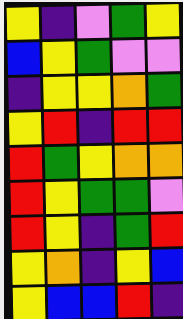[["yellow", "indigo", "violet", "green", "yellow"], ["blue", "yellow", "green", "violet", "violet"], ["indigo", "yellow", "yellow", "orange", "green"], ["yellow", "red", "indigo", "red", "red"], ["red", "green", "yellow", "orange", "orange"], ["red", "yellow", "green", "green", "violet"], ["red", "yellow", "indigo", "green", "red"], ["yellow", "orange", "indigo", "yellow", "blue"], ["yellow", "blue", "blue", "red", "indigo"]]